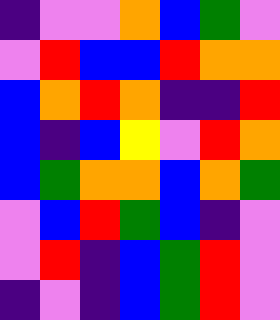[["indigo", "violet", "violet", "orange", "blue", "green", "violet"], ["violet", "red", "blue", "blue", "red", "orange", "orange"], ["blue", "orange", "red", "orange", "indigo", "indigo", "red"], ["blue", "indigo", "blue", "yellow", "violet", "red", "orange"], ["blue", "green", "orange", "orange", "blue", "orange", "green"], ["violet", "blue", "red", "green", "blue", "indigo", "violet"], ["violet", "red", "indigo", "blue", "green", "red", "violet"], ["indigo", "violet", "indigo", "blue", "green", "red", "violet"]]